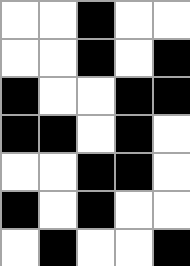[["white", "white", "black", "white", "white"], ["white", "white", "black", "white", "black"], ["black", "white", "white", "black", "black"], ["black", "black", "white", "black", "white"], ["white", "white", "black", "black", "white"], ["black", "white", "black", "white", "white"], ["white", "black", "white", "white", "black"]]